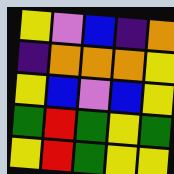[["yellow", "violet", "blue", "indigo", "orange"], ["indigo", "orange", "orange", "orange", "yellow"], ["yellow", "blue", "violet", "blue", "yellow"], ["green", "red", "green", "yellow", "green"], ["yellow", "red", "green", "yellow", "yellow"]]